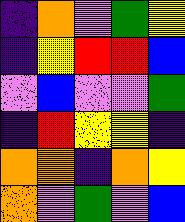[["indigo", "orange", "violet", "green", "yellow"], ["indigo", "yellow", "red", "red", "blue"], ["violet", "blue", "violet", "violet", "green"], ["indigo", "red", "yellow", "yellow", "indigo"], ["orange", "orange", "indigo", "orange", "yellow"], ["orange", "violet", "green", "violet", "blue"]]